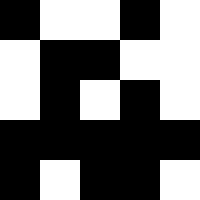[["black", "white", "white", "black", "white"], ["white", "black", "black", "white", "white"], ["white", "black", "white", "black", "white"], ["black", "black", "black", "black", "black"], ["black", "white", "black", "black", "white"]]